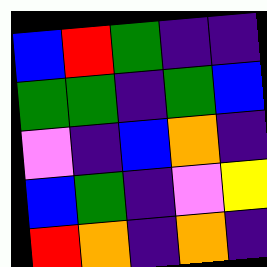[["blue", "red", "green", "indigo", "indigo"], ["green", "green", "indigo", "green", "blue"], ["violet", "indigo", "blue", "orange", "indigo"], ["blue", "green", "indigo", "violet", "yellow"], ["red", "orange", "indigo", "orange", "indigo"]]